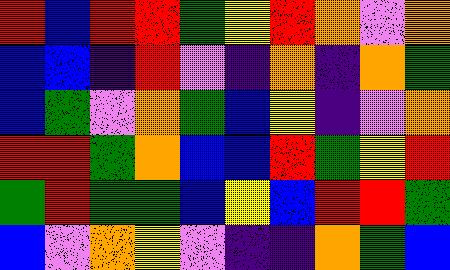[["red", "blue", "red", "red", "green", "yellow", "red", "orange", "violet", "orange"], ["blue", "blue", "indigo", "red", "violet", "indigo", "orange", "indigo", "orange", "green"], ["blue", "green", "violet", "orange", "green", "blue", "yellow", "indigo", "violet", "orange"], ["red", "red", "green", "orange", "blue", "blue", "red", "green", "yellow", "red"], ["green", "red", "green", "green", "blue", "yellow", "blue", "red", "red", "green"], ["blue", "violet", "orange", "yellow", "violet", "indigo", "indigo", "orange", "green", "blue"]]